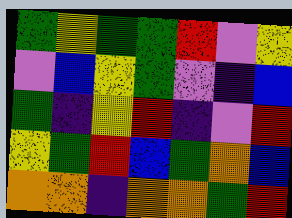[["green", "yellow", "green", "green", "red", "violet", "yellow"], ["violet", "blue", "yellow", "green", "violet", "indigo", "blue"], ["green", "indigo", "yellow", "red", "indigo", "violet", "red"], ["yellow", "green", "red", "blue", "green", "orange", "blue"], ["orange", "orange", "indigo", "orange", "orange", "green", "red"]]